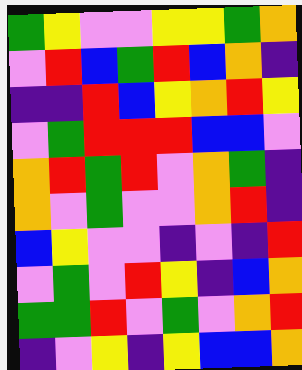[["green", "yellow", "violet", "violet", "yellow", "yellow", "green", "orange"], ["violet", "red", "blue", "green", "red", "blue", "orange", "indigo"], ["indigo", "indigo", "red", "blue", "yellow", "orange", "red", "yellow"], ["violet", "green", "red", "red", "red", "blue", "blue", "violet"], ["orange", "red", "green", "red", "violet", "orange", "green", "indigo"], ["orange", "violet", "green", "violet", "violet", "orange", "red", "indigo"], ["blue", "yellow", "violet", "violet", "indigo", "violet", "indigo", "red"], ["violet", "green", "violet", "red", "yellow", "indigo", "blue", "orange"], ["green", "green", "red", "violet", "green", "violet", "orange", "red"], ["indigo", "violet", "yellow", "indigo", "yellow", "blue", "blue", "orange"]]